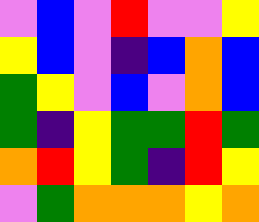[["violet", "blue", "violet", "red", "violet", "violet", "yellow"], ["yellow", "blue", "violet", "indigo", "blue", "orange", "blue"], ["green", "yellow", "violet", "blue", "violet", "orange", "blue"], ["green", "indigo", "yellow", "green", "green", "red", "green"], ["orange", "red", "yellow", "green", "indigo", "red", "yellow"], ["violet", "green", "orange", "orange", "orange", "yellow", "orange"]]